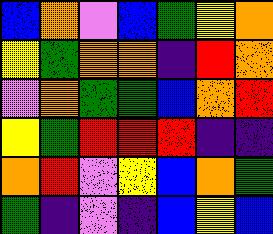[["blue", "orange", "violet", "blue", "green", "yellow", "orange"], ["yellow", "green", "orange", "orange", "indigo", "red", "orange"], ["violet", "orange", "green", "green", "blue", "orange", "red"], ["yellow", "green", "red", "red", "red", "indigo", "indigo"], ["orange", "red", "violet", "yellow", "blue", "orange", "green"], ["green", "indigo", "violet", "indigo", "blue", "yellow", "blue"]]